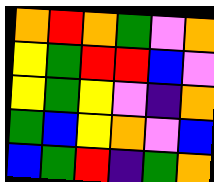[["orange", "red", "orange", "green", "violet", "orange"], ["yellow", "green", "red", "red", "blue", "violet"], ["yellow", "green", "yellow", "violet", "indigo", "orange"], ["green", "blue", "yellow", "orange", "violet", "blue"], ["blue", "green", "red", "indigo", "green", "orange"]]